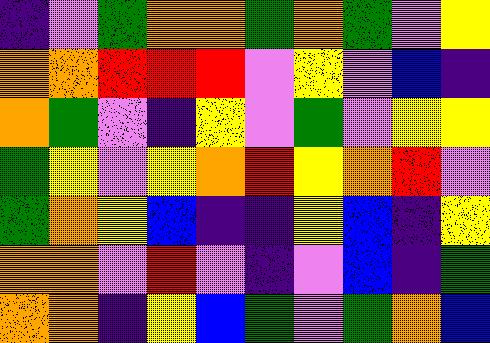[["indigo", "violet", "green", "orange", "orange", "green", "orange", "green", "violet", "yellow"], ["orange", "orange", "red", "red", "red", "violet", "yellow", "violet", "blue", "indigo"], ["orange", "green", "violet", "indigo", "yellow", "violet", "green", "violet", "yellow", "yellow"], ["green", "yellow", "violet", "yellow", "orange", "red", "yellow", "orange", "red", "violet"], ["green", "orange", "yellow", "blue", "indigo", "indigo", "yellow", "blue", "indigo", "yellow"], ["orange", "orange", "violet", "red", "violet", "indigo", "violet", "blue", "indigo", "green"], ["orange", "orange", "indigo", "yellow", "blue", "green", "violet", "green", "orange", "blue"]]